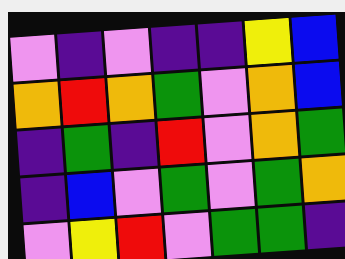[["violet", "indigo", "violet", "indigo", "indigo", "yellow", "blue"], ["orange", "red", "orange", "green", "violet", "orange", "blue"], ["indigo", "green", "indigo", "red", "violet", "orange", "green"], ["indigo", "blue", "violet", "green", "violet", "green", "orange"], ["violet", "yellow", "red", "violet", "green", "green", "indigo"]]